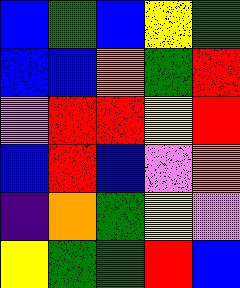[["blue", "green", "blue", "yellow", "green"], ["blue", "blue", "orange", "green", "red"], ["violet", "red", "red", "yellow", "red"], ["blue", "red", "blue", "violet", "orange"], ["indigo", "orange", "green", "yellow", "violet"], ["yellow", "green", "green", "red", "blue"]]